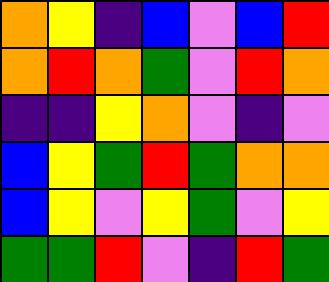[["orange", "yellow", "indigo", "blue", "violet", "blue", "red"], ["orange", "red", "orange", "green", "violet", "red", "orange"], ["indigo", "indigo", "yellow", "orange", "violet", "indigo", "violet"], ["blue", "yellow", "green", "red", "green", "orange", "orange"], ["blue", "yellow", "violet", "yellow", "green", "violet", "yellow"], ["green", "green", "red", "violet", "indigo", "red", "green"]]